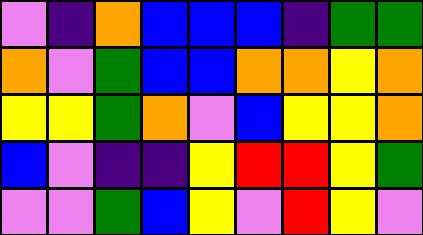[["violet", "indigo", "orange", "blue", "blue", "blue", "indigo", "green", "green"], ["orange", "violet", "green", "blue", "blue", "orange", "orange", "yellow", "orange"], ["yellow", "yellow", "green", "orange", "violet", "blue", "yellow", "yellow", "orange"], ["blue", "violet", "indigo", "indigo", "yellow", "red", "red", "yellow", "green"], ["violet", "violet", "green", "blue", "yellow", "violet", "red", "yellow", "violet"]]